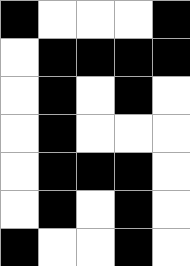[["black", "white", "white", "white", "black"], ["white", "black", "black", "black", "black"], ["white", "black", "white", "black", "white"], ["white", "black", "white", "white", "white"], ["white", "black", "black", "black", "white"], ["white", "black", "white", "black", "white"], ["black", "white", "white", "black", "white"]]